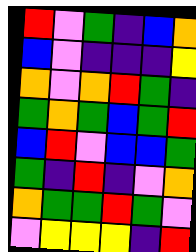[["red", "violet", "green", "indigo", "blue", "orange"], ["blue", "violet", "indigo", "indigo", "indigo", "yellow"], ["orange", "violet", "orange", "red", "green", "indigo"], ["green", "orange", "green", "blue", "green", "red"], ["blue", "red", "violet", "blue", "blue", "green"], ["green", "indigo", "red", "indigo", "violet", "orange"], ["orange", "green", "green", "red", "green", "violet"], ["violet", "yellow", "yellow", "yellow", "indigo", "red"]]